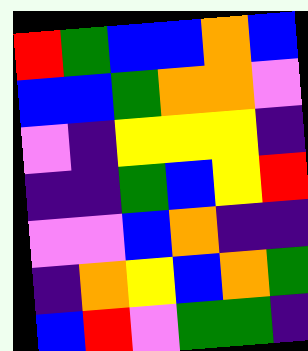[["red", "green", "blue", "blue", "orange", "blue"], ["blue", "blue", "green", "orange", "orange", "violet"], ["violet", "indigo", "yellow", "yellow", "yellow", "indigo"], ["indigo", "indigo", "green", "blue", "yellow", "red"], ["violet", "violet", "blue", "orange", "indigo", "indigo"], ["indigo", "orange", "yellow", "blue", "orange", "green"], ["blue", "red", "violet", "green", "green", "indigo"]]